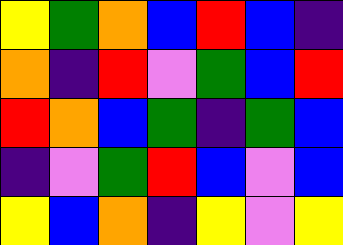[["yellow", "green", "orange", "blue", "red", "blue", "indigo"], ["orange", "indigo", "red", "violet", "green", "blue", "red"], ["red", "orange", "blue", "green", "indigo", "green", "blue"], ["indigo", "violet", "green", "red", "blue", "violet", "blue"], ["yellow", "blue", "orange", "indigo", "yellow", "violet", "yellow"]]